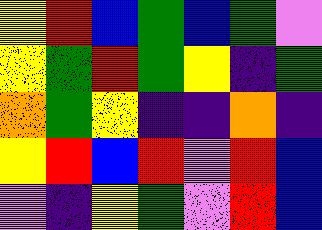[["yellow", "red", "blue", "green", "blue", "green", "violet"], ["yellow", "green", "red", "green", "yellow", "indigo", "green"], ["orange", "green", "yellow", "indigo", "indigo", "orange", "indigo"], ["yellow", "red", "blue", "red", "violet", "red", "blue"], ["violet", "indigo", "yellow", "green", "violet", "red", "blue"]]